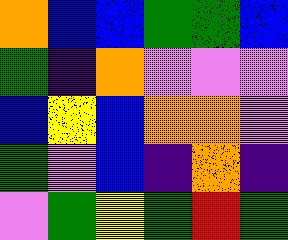[["orange", "blue", "blue", "green", "green", "blue"], ["green", "indigo", "orange", "violet", "violet", "violet"], ["blue", "yellow", "blue", "orange", "orange", "violet"], ["green", "violet", "blue", "indigo", "orange", "indigo"], ["violet", "green", "yellow", "green", "red", "green"]]